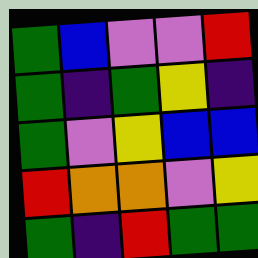[["green", "blue", "violet", "violet", "red"], ["green", "indigo", "green", "yellow", "indigo"], ["green", "violet", "yellow", "blue", "blue"], ["red", "orange", "orange", "violet", "yellow"], ["green", "indigo", "red", "green", "green"]]